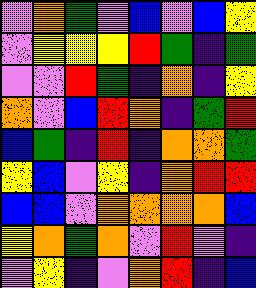[["violet", "orange", "green", "violet", "blue", "violet", "blue", "yellow"], ["violet", "yellow", "yellow", "yellow", "red", "green", "indigo", "green"], ["violet", "violet", "red", "green", "indigo", "orange", "indigo", "yellow"], ["orange", "violet", "blue", "red", "orange", "indigo", "green", "red"], ["blue", "green", "indigo", "red", "indigo", "orange", "orange", "green"], ["yellow", "blue", "violet", "yellow", "indigo", "orange", "red", "red"], ["blue", "blue", "violet", "orange", "orange", "orange", "orange", "blue"], ["yellow", "orange", "green", "orange", "violet", "red", "violet", "indigo"], ["violet", "yellow", "indigo", "violet", "orange", "red", "indigo", "blue"]]